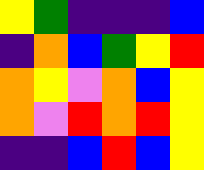[["yellow", "green", "indigo", "indigo", "indigo", "blue"], ["indigo", "orange", "blue", "green", "yellow", "red"], ["orange", "yellow", "violet", "orange", "blue", "yellow"], ["orange", "violet", "red", "orange", "red", "yellow"], ["indigo", "indigo", "blue", "red", "blue", "yellow"]]